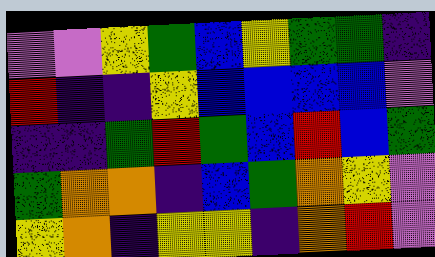[["violet", "violet", "yellow", "green", "blue", "yellow", "green", "green", "indigo"], ["red", "indigo", "indigo", "yellow", "blue", "blue", "blue", "blue", "violet"], ["indigo", "indigo", "green", "red", "green", "blue", "red", "blue", "green"], ["green", "orange", "orange", "indigo", "blue", "green", "orange", "yellow", "violet"], ["yellow", "orange", "indigo", "yellow", "yellow", "indigo", "orange", "red", "violet"]]